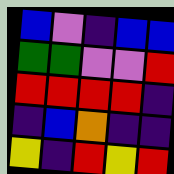[["blue", "violet", "indigo", "blue", "blue"], ["green", "green", "violet", "violet", "red"], ["red", "red", "red", "red", "indigo"], ["indigo", "blue", "orange", "indigo", "indigo"], ["yellow", "indigo", "red", "yellow", "red"]]